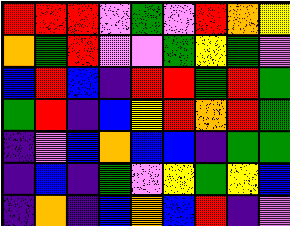[["red", "red", "red", "violet", "green", "violet", "red", "orange", "yellow"], ["orange", "green", "red", "violet", "violet", "green", "yellow", "green", "violet"], ["blue", "red", "blue", "indigo", "red", "red", "green", "red", "green"], ["green", "red", "indigo", "blue", "yellow", "red", "orange", "red", "green"], ["indigo", "violet", "blue", "orange", "blue", "blue", "indigo", "green", "green"], ["indigo", "blue", "indigo", "green", "violet", "yellow", "green", "yellow", "blue"], ["indigo", "orange", "indigo", "blue", "orange", "blue", "red", "indigo", "violet"]]